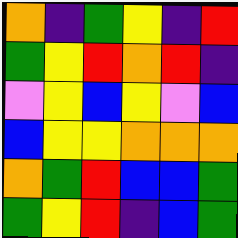[["orange", "indigo", "green", "yellow", "indigo", "red"], ["green", "yellow", "red", "orange", "red", "indigo"], ["violet", "yellow", "blue", "yellow", "violet", "blue"], ["blue", "yellow", "yellow", "orange", "orange", "orange"], ["orange", "green", "red", "blue", "blue", "green"], ["green", "yellow", "red", "indigo", "blue", "green"]]